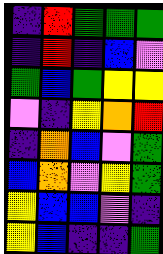[["indigo", "red", "green", "green", "green"], ["indigo", "red", "indigo", "blue", "violet"], ["green", "blue", "green", "yellow", "yellow"], ["violet", "indigo", "yellow", "orange", "red"], ["indigo", "orange", "blue", "violet", "green"], ["blue", "orange", "violet", "yellow", "green"], ["yellow", "blue", "blue", "violet", "indigo"], ["yellow", "blue", "indigo", "indigo", "green"]]